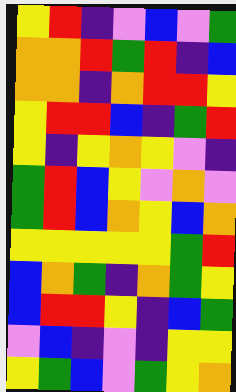[["yellow", "red", "indigo", "violet", "blue", "violet", "green"], ["orange", "orange", "red", "green", "red", "indigo", "blue"], ["orange", "orange", "indigo", "orange", "red", "red", "yellow"], ["yellow", "red", "red", "blue", "indigo", "green", "red"], ["yellow", "indigo", "yellow", "orange", "yellow", "violet", "indigo"], ["green", "red", "blue", "yellow", "violet", "orange", "violet"], ["green", "red", "blue", "orange", "yellow", "blue", "orange"], ["yellow", "yellow", "yellow", "yellow", "yellow", "green", "red"], ["blue", "orange", "green", "indigo", "orange", "green", "yellow"], ["blue", "red", "red", "yellow", "indigo", "blue", "green"], ["violet", "blue", "indigo", "violet", "indigo", "yellow", "yellow"], ["yellow", "green", "blue", "violet", "green", "yellow", "orange"]]